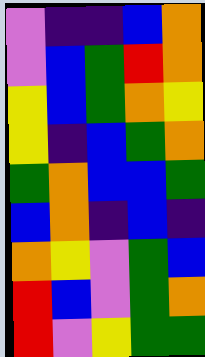[["violet", "indigo", "indigo", "blue", "orange"], ["violet", "blue", "green", "red", "orange"], ["yellow", "blue", "green", "orange", "yellow"], ["yellow", "indigo", "blue", "green", "orange"], ["green", "orange", "blue", "blue", "green"], ["blue", "orange", "indigo", "blue", "indigo"], ["orange", "yellow", "violet", "green", "blue"], ["red", "blue", "violet", "green", "orange"], ["red", "violet", "yellow", "green", "green"]]